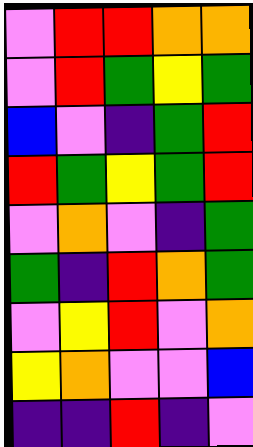[["violet", "red", "red", "orange", "orange"], ["violet", "red", "green", "yellow", "green"], ["blue", "violet", "indigo", "green", "red"], ["red", "green", "yellow", "green", "red"], ["violet", "orange", "violet", "indigo", "green"], ["green", "indigo", "red", "orange", "green"], ["violet", "yellow", "red", "violet", "orange"], ["yellow", "orange", "violet", "violet", "blue"], ["indigo", "indigo", "red", "indigo", "violet"]]